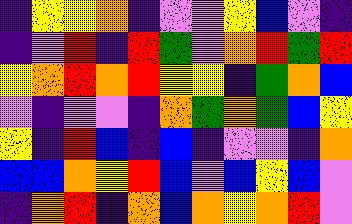[["indigo", "yellow", "yellow", "orange", "indigo", "violet", "violet", "yellow", "blue", "violet", "indigo"], ["indigo", "violet", "red", "indigo", "red", "green", "violet", "orange", "red", "green", "red"], ["yellow", "orange", "red", "orange", "red", "yellow", "yellow", "indigo", "green", "orange", "blue"], ["violet", "indigo", "violet", "violet", "indigo", "orange", "green", "orange", "green", "blue", "yellow"], ["yellow", "indigo", "red", "blue", "indigo", "blue", "indigo", "violet", "violet", "indigo", "orange"], ["blue", "blue", "orange", "yellow", "red", "blue", "violet", "blue", "yellow", "blue", "violet"], ["indigo", "orange", "red", "indigo", "orange", "blue", "orange", "yellow", "orange", "red", "violet"]]